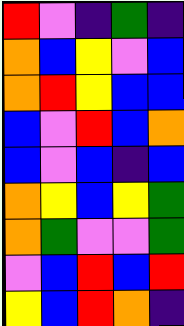[["red", "violet", "indigo", "green", "indigo"], ["orange", "blue", "yellow", "violet", "blue"], ["orange", "red", "yellow", "blue", "blue"], ["blue", "violet", "red", "blue", "orange"], ["blue", "violet", "blue", "indigo", "blue"], ["orange", "yellow", "blue", "yellow", "green"], ["orange", "green", "violet", "violet", "green"], ["violet", "blue", "red", "blue", "red"], ["yellow", "blue", "red", "orange", "indigo"]]